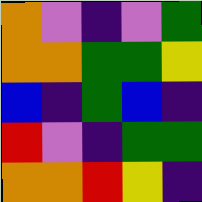[["orange", "violet", "indigo", "violet", "green"], ["orange", "orange", "green", "green", "yellow"], ["blue", "indigo", "green", "blue", "indigo"], ["red", "violet", "indigo", "green", "green"], ["orange", "orange", "red", "yellow", "indigo"]]